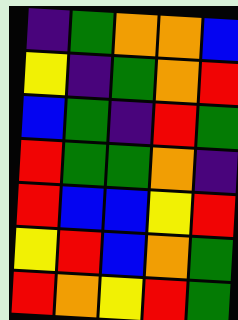[["indigo", "green", "orange", "orange", "blue"], ["yellow", "indigo", "green", "orange", "red"], ["blue", "green", "indigo", "red", "green"], ["red", "green", "green", "orange", "indigo"], ["red", "blue", "blue", "yellow", "red"], ["yellow", "red", "blue", "orange", "green"], ["red", "orange", "yellow", "red", "green"]]